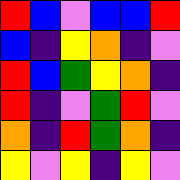[["red", "blue", "violet", "blue", "blue", "red"], ["blue", "indigo", "yellow", "orange", "indigo", "violet"], ["red", "blue", "green", "yellow", "orange", "indigo"], ["red", "indigo", "violet", "green", "red", "violet"], ["orange", "indigo", "red", "green", "orange", "indigo"], ["yellow", "violet", "yellow", "indigo", "yellow", "violet"]]